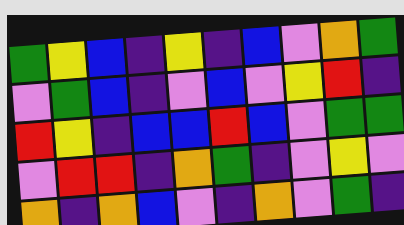[["green", "yellow", "blue", "indigo", "yellow", "indigo", "blue", "violet", "orange", "green"], ["violet", "green", "blue", "indigo", "violet", "blue", "violet", "yellow", "red", "indigo"], ["red", "yellow", "indigo", "blue", "blue", "red", "blue", "violet", "green", "green"], ["violet", "red", "red", "indigo", "orange", "green", "indigo", "violet", "yellow", "violet"], ["orange", "indigo", "orange", "blue", "violet", "indigo", "orange", "violet", "green", "indigo"]]